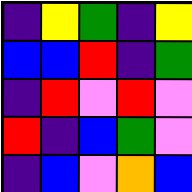[["indigo", "yellow", "green", "indigo", "yellow"], ["blue", "blue", "red", "indigo", "green"], ["indigo", "red", "violet", "red", "violet"], ["red", "indigo", "blue", "green", "violet"], ["indigo", "blue", "violet", "orange", "blue"]]